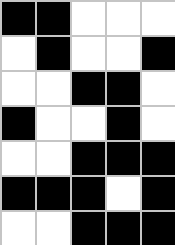[["black", "black", "white", "white", "white"], ["white", "black", "white", "white", "black"], ["white", "white", "black", "black", "white"], ["black", "white", "white", "black", "white"], ["white", "white", "black", "black", "black"], ["black", "black", "black", "white", "black"], ["white", "white", "black", "black", "black"]]